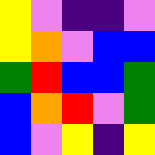[["yellow", "violet", "indigo", "indigo", "violet"], ["yellow", "orange", "violet", "blue", "blue"], ["green", "red", "blue", "blue", "green"], ["blue", "orange", "red", "violet", "green"], ["blue", "violet", "yellow", "indigo", "yellow"]]